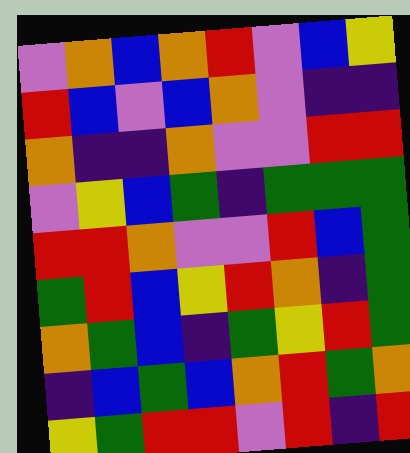[["violet", "orange", "blue", "orange", "red", "violet", "blue", "yellow"], ["red", "blue", "violet", "blue", "orange", "violet", "indigo", "indigo"], ["orange", "indigo", "indigo", "orange", "violet", "violet", "red", "red"], ["violet", "yellow", "blue", "green", "indigo", "green", "green", "green"], ["red", "red", "orange", "violet", "violet", "red", "blue", "green"], ["green", "red", "blue", "yellow", "red", "orange", "indigo", "green"], ["orange", "green", "blue", "indigo", "green", "yellow", "red", "green"], ["indigo", "blue", "green", "blue", "orange", "red", "green", "orange"], ["yellow", "green", "red", "red", "violet", "red", "indigo", "red"]]